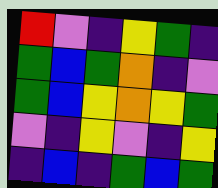[["red", "violet", "indigo", "yellow", "green", "indigo"], ["green", "blue", "green", "orange", "indigo", "violet"], ["green", "blue", "yellow", "orange", "yellow", "green"], ["violet", "indigo", "yellow", "violet", "indigo", "yellow"], ["indigo", "blue", "indigo", "green", "blue", "green"]]